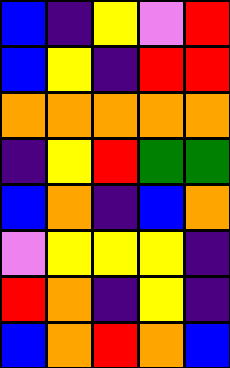[["blue", "indigo", "yellow", "violet", "red"], ["blue", "yellow", "indigo", "red", "red"], ["orange", "orange", "orange", "orange", "orange"], ["indigo", "yellow", "red", "green", "green"], ["blue", "orange", "indigo", "blue", "orange"], ["violet", "yellow", "yellow", "yellow", "indigo"], ["red", "orange", "indigo", "yellow", "indigo"], ["blue", "orange", "red", "orange", "blue"]]